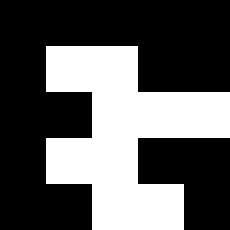[["black", "black", "black", "black", "black"], ["black", "white", "white", "black", "black"], ["black", "black", "white", "white", "white"], ["black", "white", "white", "black", "black"], ["black", "black", "white", "white", "black"]]